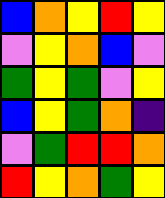[["blue", "orange", "yellow", "red", "yellow"], ["violet", "yellow", "orange", "blue", "violet"], ["green", "yellow", "green", "violet", "yellow"], ["blue", "yellow", "green", "orange", "indigo"], ["violet", "green", "red", "red", "orange"], ["red", "yellow", "orange", "green", "yellow"]]